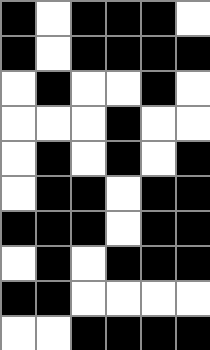[["black", "white", "black", "black", "black", "white"], ["black", "white", "black", "black", "black", "black"], ["white", "black", "white", "white", "black", "white"], ["white", "white", "white", "black", "white", "white"], ["white", "black", "white", "black", "white", "black"], ["white", "black", "black", "white", "black", "black"], ["black", "black", "black", "white", "black", "black"], ["white", "black", "white", "black", "black", "black"], ["black", "black", "white", "white", "white", "white"], ["white", "white", "black", "black", "black", "black"]]